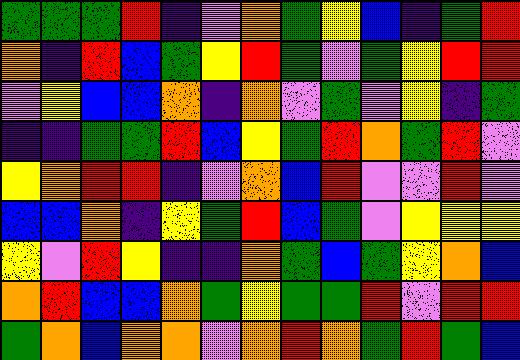[["green", "green", "green", "red", "indigo", "violet", "orange", "green", "yellow", "blue", "indigo", "green", "red"], ["orange", "indigo", "red", "blue", "green", "yellow", "red", "green", "violet", "green", "yellow", "red", "red"], ["violet", "yellow", "blue", "blue", "orange", "indigo", "orange", "violet", "green", "violet", "yellow", "indigo", "green"], ["indigo", "indigo", "green", "green", "red", "blue", "yellow", "green", "red", "orange", "green", "red", "violet"], ["yellow", "orange", "red", "red", "indigo", "violet", "orange", "blue", "red", "violet", "violet", "red", "violet"], ["blue", "blue", "orange", "indigo", "yellow", "green", "red", "blue", "green", "violet", "yellow", "yellow", "yellow"], ["yellow", "violet", "red", "yellow", "indigo", "indigo", "orange", "green", "blue", "green", "yellow", "orange", "blue"], ["orange", "red", "blue", "blue", "orange", "green", "yellow", "green", "green", "red", "violet", "red", "red"], ["green", "orange", "blue", "orange", "orange", "violet", "orange", "red", "orange", "green", "red", "green", "blue"]]